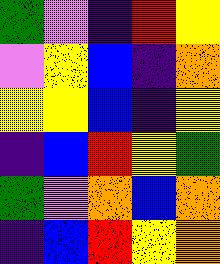[["green", "violet", "indigo", "red", "yellow"], ["violet", "yellow", "blue", "indigo", "orange"], ["yellow", "yellow", "blue", "indigo", "yellow"], ["indigo", "blue", "red", "yellow", "green"], ["green", "violet", "orange", "blue", "orange"], ["indigo", "blue", "red", "yellow", "orange"]]